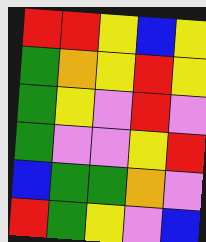[["red", "red", "yellow", "blue", "yellow"], ["green", "orange", "yellow", "red", "yellow"], ["green", "yellow", "violet", "red", "violet"], ["green", "violet", "violet", "yellow", "red"], ["blue", "green", "green", "orange", "violet"], ["red", "green", "yellow", "violet", "blue"]]